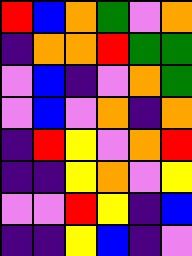[["red", "blue", "orange", "green", "violet", "orange"], ["indigo", "orange", "orange", "red", "green", "green"], ["violet", "blue", "indigo", "violet", "orange", "green"], ["violet", "blue", "violet", "orange", "indigo", "orange"], ["indigo", "red", "yellow", "violet", "orange", "red"], ["indigo", "indigo", "yellow", "orange", "violet", "yellow"], ["violet", "violet", "red", "yellow", "indigo", "blue"], ["indigo", "indigo", "yellow", "blue", "indigo", "violet"]]